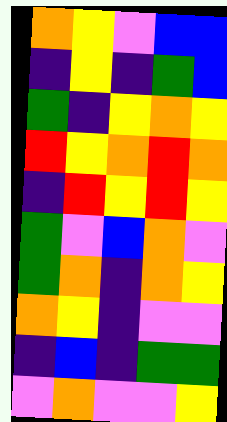[["orange", "yellow", "violet", "blue", "blue"], ["indigo", "yellow", "indigo", "green", "blue"], ["green", "indigo", "yellow", "orange", "yellow"], ["red", "yellow", "orange", "red", "orange"], ["indigo", "red", "yellow", "red", "yellow"], ["green", "violet", "blue", "orange", "violet"], ["green", "orange", "indigo", "orange", "yellow"], ["orange", "yellow", "indigo", "violet", "violet"], ["indigo", "blue", "indigo", "green", "green"], ["violet", "orange", "violet", "violet", "yellow"]]